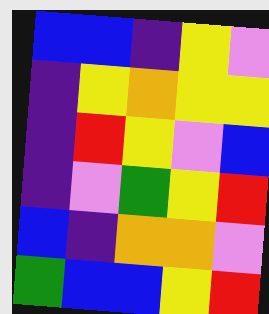[["blue", "blue", "indigo", "yellow", "violet"], ["indigo", "yellow", "orange", "yellow", "yellow"], ["indigo", "red", "yellow", "violet", "blue"], ["indigo", "violet", "green", "yellow", "red"], ["blue", "indigo", "orange", "orange", "violet"], ["green", "blue", "blue", "yellow", "red"]]